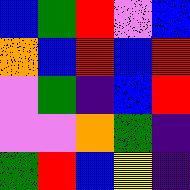[["blue", "green", "red", "violet", "blue"], ["orange", "blue", "red", "blue", "red"], ["violet", "green", "indigo", "blue", "red"], ["violet", "violet", "orange", "green", "indigo"], ["green", "red", "blue", "yellow", "indigo"]]